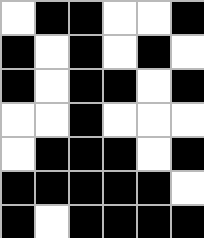[["white", "black", "black", "white", "white", "black"], ["black", "white", "black", "white", "black", "white"], ["black", "white", "black", "black", "white", "black"], ["white", "white", "black", "white", "white", "white"], ["white", "black", "black", "black", "white", "black"], ["black", "black", "black", "black", "black", "white"], ["black", "white", "black", "black", "black", "black"]]